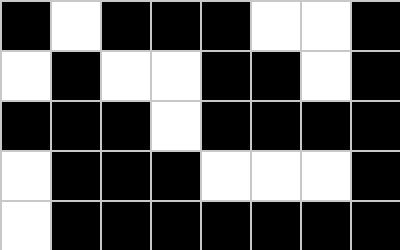[["black", "white", "black", "black", "black", "white", "white", "black"], ["white", "black", "white", "white", "black", "black", "white", "black"], ["black", "black", "black", "white", "black", "black", "black", "black"], ["white", "black", "black", "black", "white", "white", "white", "black"], ["white", "black", "black", "black", "black", "black", "black", "black"]]